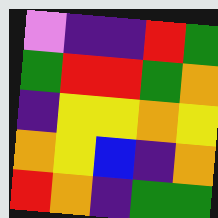[["violet", "indigo", "indigo", "red", "green"], ["green", "red", "red", "green", "orange"], ["indigo", "yellow", "yellow", "orange", "yellow"], ["orange", "yellow", "blue", "indigo", "orange"], ["red", "orange", "indigo", "green", "green"]]